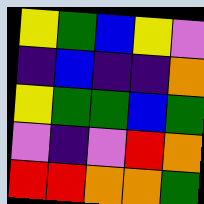[["yellow", "green", "blue", "yellow", "violet"], ["indigo", "blue", "indigo", "indigo", "orange"], ["yellow", "green", "green", "blue", "green"], ["violet", "indigo", "violet", "red", "orange"], ["red", "red", "orange", "orange", "green"]]